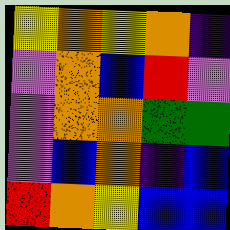[["yellow", "orange", "yellow", "orange", "indigo"], ["violet", "orange", "blue", "red", "violet"], ["violet", "orange", "orange", "green", "green"], ["violet", "blue", "orange", "indigo", "blue"], ["red", "orange", "yellow", "blue", "blue"]]